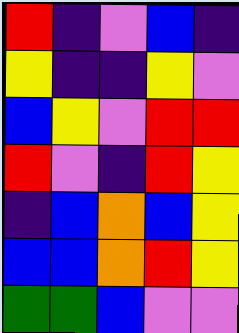[["red", "indigo", "violet", "blue", "indigo"], ["yellow", "indigo", "indigo", "yellow", "violet"], ["blue", "yellow", "violet", "red", "red"], ["red", "violet", "indigo", "red", "yellow"], ["indigo", "blue", "orange", "blue", "yellow"], ["blue", "blue", "orange", "red", "yellow"], ["green", "green", "blue", "violet", "violet"]]